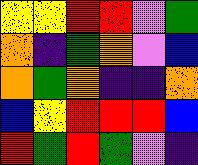[["yellow", "yellow", "red", "red", "violet", "green"], ["orange", "indigo", "green", "orange", "violet", "blue"], ["orange", "green", "orange", "indigo", "indigo", "orange"], ["blue", "yellow", "red", "red", "red", "blue"], ["red", "green", "red", "green", "violet", "indigo"]]